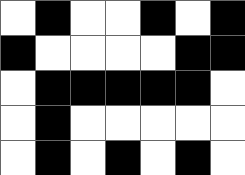[["white", "black", "white", "white", "black", "white", "black"], ["black", "white", "white", "white", "white", "black", "black"], ["white", "black", "black", "black", "black", "black", "white"], ["white", "black", "white", "white", "white", "white", "white"], ["white", "black", "white", "black", "white", "black", "white"]]